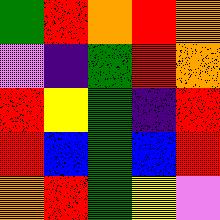[["green", "red", "orange", "red", "orange"], ["violet", "indigo", "green", "red", "orange"], ["red", "yellow", "green", "indigo", "red"], ["red", "blue", "green", "blue", "red"], ["orange", "red", "green", "yellow", "violet"]]